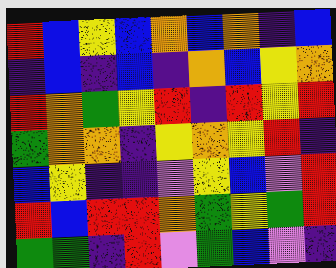[["red", "blue", "yellow", "blue", "orange", "blue", "orange", "indigo", "blue"], ["indigo", "blue", "indigo", "blue", "indigo", "orange", "blue", "yellow", "orange"], ["red", "orange", "green", "yellow", "red", "indigo", "red", "yellow", "red"], ["green", "orange", "orange", "indigo", "yellow", "orange", "yellow", "red", "indigo"], ["blue", "yellow", "indigo", "indigo", "violet", "yellow", "blue", "violet", "red"], ["red", "blue", "red", "red", "orange", "green", "yellow", "green", "red"], ["green", "green", "indigo", "red", "violet", "green", "blue", "violet", "indigo"]]